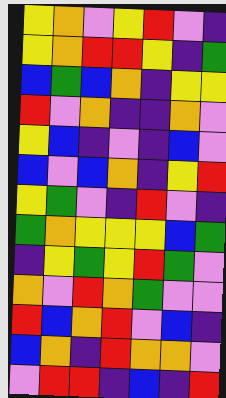[["yellow", "orange", "violet", "yellow", "red", "violet", "indigo"], ["yellow", "orange", "red", "red", "yellow", "indigo", "green"], ["blue", "green", "blue", "orange", "indigo", "yellow", "yellow"], ["red", "violet", "orange", "indigo", "indigo", "orange", "violet"], ["yellow", "blue", "indigo", "violet", "indigo", "blue", "violet"], ["blue", "violet", "blue", "orange", "indigo", "yellow", "red"], ["yellow", "green", "violet", "indigo", "red", "violet", "indigo"], ["green", "orange", "yellow", "yellow", "yellow", "blue", "green"], ["indigo", "yellow", "green", "yellow", "red", "green", "violet"], ["orange", "violet", "red", "orange", "green", "violet", "violet"], ["red", "blue", "orange", "red", "violet", "blue", "indigo"], ["blue", "orange", "indigo", "red", "orange", "orange", "violet"], ["violet", "red", "red", "indigo", "blue", "indigo", "red"]]